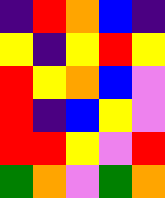[["indigo", "red", "orange", "blue", "indigo"], ["yellow", "indigo", "yellow", "red", "yellow"], ["red", "yellow", "orange", "blue", "violet"], ["red", "indigo", "blue", "yellow", "violet"], ["red", "red", "yellow", "violet", "red"], ["green", "orange", "violet", "green", "orange"]]